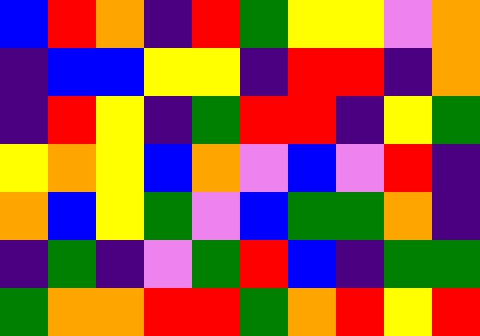[["blue", "red", "orange", "indigo", "red", "green", "yellow", "yellow", "violet", "orange"], ["indigo", "blue", "blue", "yellow", "yellow", "indigo", "red", "red", "indigo", "orange"], ["indigo", "red", "yellow", "indigo", "green", "red", "red", "indigo", "yellow", "green"], ["yellow", "orange", "yellow", "blue", "orange", "violet", "blue", "violet", "red", "indigo"], ["orange", "blue", "yellow", "green", "violet", "blue", "green", "green", "orange", "indigo"], ["indigo", "green", "indigo", "violet", "green", "red", "blue", "indigo", "green", "green"], ["green", "orange", "orange", "red", "red", "green", "orange", "red", "yellow", "red"]]